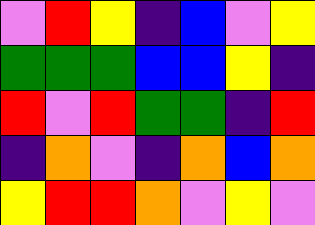[["violet", "red", "yellow", "indigo", "blue", "violet", "yellow"], ["green", "green", "green", "blue", "blue", "yellow", "indigo"], ["red", "violet", "red", "green", "green", "indigo", "red"], ["indigo", "orange", "violet", "indigo", "orange", "blue", "orange"], ["yellow", "red", "red", "orange", "violet", "yellow", "violet"]]